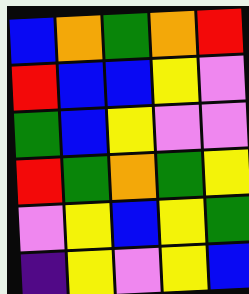[["blue", "orange", "green", "orange", "red"], ["red", "blue", "blue", "yellow", "violet"], ["green", "blue", "yellow", "violet", "violet"], ["red", "green", "orange", "green", "yellow"], ["violet", "yellow", "blue", "yellow", "green"], ["indigo", "yellow", "violet", "yellow", "blue"]]